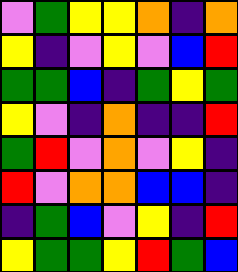[["violet", "green", "yellow", "yellow", "orange", "indigo", "orange"], ["yellow", "indigo", "violet", "yellow", "violet", "blue", "red"], ["green", "green", "blue", "indigo", "green", "yellow", "green"], ["yellow", "violet", "indigo", "orange", "indigo", "indigo", "red"], ["green", "red", "violet", "orange", "violet", "yellow", "indigo"], ["red", "violet", "orange", "orange", "blue", "blue", "indigo"], ["indigo", "green", "blue", "violet", "yellow", "indigo", "red"], ["yellow", "green", "green", "yellow", "red", "green", "blue"]]